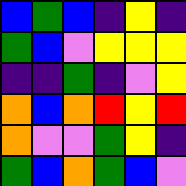[["blue", "green", "blue", "indigo", "yellow", "indigo"], ["green", "blue", "violet", "yellow", "yellow", "yellow"], ["indigo", "indigo", "green", "indigo", "violet", "yellow"], ["orange", "blue", "orange", "red", "yellow", "red"], ["orange", "violet", "violet", "green", "yellow", "indigo"], ["green", "blue", "orange", "green", "blue", "violet"]]